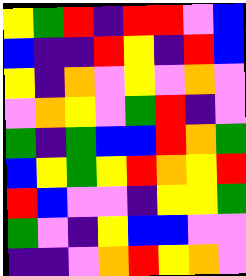[["yellow", "green", "red", "indigo", "red", "red", "violet", "blue"], ["blue", "indigo", "indigo", "red", "yellow", "indigo", "red", "blue"], ["yellow", "indigo", "orange", "violet", "yellow", "violet", "orange", "violet"], ["violet", "orange", "yellow", "violet", "green", "red", "indigo", "violet"], ["green", "indigo", "green", "blue", "blue", "red", "orange", "green"], ["blue", "yellow", "green", "yellow", "red", "orange", "yellow", "red"], ["red", "blue", "violet", "violet", "indigo", "yellow", "yellow", "green"], ["green", "violet", "indigo", "yellow", "blue", "blue", "violet", "violet"], ["indigo", "indigo", "violet", "orange", "red", "yellow", "orange", "violet"]]